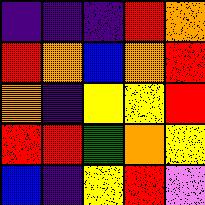[["indigo", "indigo", "indigo", "red", "orange"], ["red", "orange", "blue", "orange", "red"], ["orange", "indigo", "yellow", "yellow", "red"], ["red", "red", "green", "orange", "yellow"], ["blue", "indigo", "yellow", "red", "violet"]]